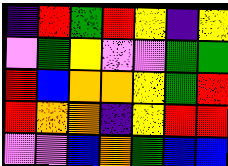[["indigo", "red", "green", "red", "yellow", "indigo", "yellow"], ["violet", "green", "yellow", "violet", "violet", "green", "green"], ["red", "blue", "orange", "orange", "yellow", "green", "red"], ["red", "orange", "orange", "indigo", "yellow", "red", "red"], ["violet", "violet", "blue", "orange", "green", "blue", "blue"]]